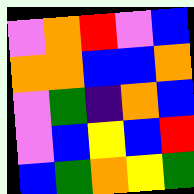[["violet", "orange", "red", "violet", "blue"], ["orange", "orange", "blue", "blue", "orange"], ["violet", "green", "indigo", "orange", "blue"], ["violet", "blue", "yellow", "blue", "red"], ["blue", "green", "orange", "yellow", "green"]]